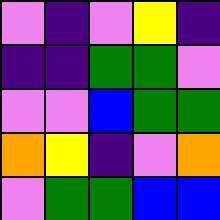[["violet", "indigo", "violet", "yellow", "indigo"], ["indigo", "indigo", "green", "green", "violet"], ["violet", "violet", "blue", "green", "green"], ["orange", "yellow", "indigo", "violet", "orange"], ["violet", "green", "green", "blue", "blue"]]